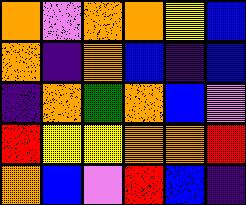[["orange", "violet", "orange", "orange", "yellow", "blue"], ["orange", "indigo", "orange", "blue", "indigo", "blue"], ["indigo", "orange", "green", "orange", "blue", "violet"], ["red", "yellow", "yellow", "orange", "orange", "red"], ["orange", "blue", "violet", "red", "blue", "indigo"]]